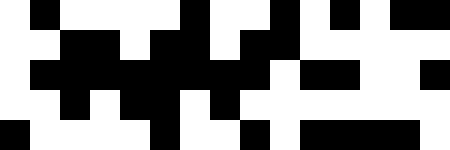[["white", "black", "white", "white", "white", "white", "black", "white", "white", "black", "white", "black", "white", "black", "black"], ["white", "white", "black", "black", "white", "black", "black", "white", "black", "black", "white", "white", "white", "white", "white"], ["white", "black", "black", "black", "black", "black", "black", "black", "black", "white", "black", "black", "white", "white", "black"], ["white", "white", "black", "white", "black", "black", "white", "black", "white", "white", "white", "white", "white", "white", "white"], ["black", "white", "white", "white", "white", "black", "white", "white", "black", "white", "black", "black", "black", "black", "white"]]